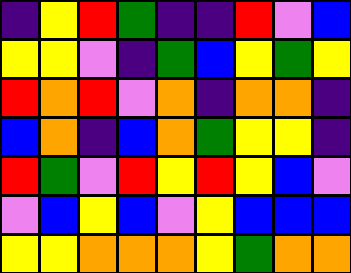[["indigo", "yellow", "red", "green", "indigo", "indigo", "red", "violet", "blue"], ["yellow", "yellow", "violet", "indigo", "green", "blue", "yellow", "green", "yellow"], ["red", "orange", "red", "violet", "orange", "indigo", "orange", "orange", "indigo"], ["blue", "orange", "indigo", "blue", "orange", "green", "yellow", "yellow", "indigo"], ["red", "green", "violet", "red", "yellow", "red", "yellow", "blue", "violet"], ["violet", "blue", "yellow", "blue", "violet", "yellow", "blue", "blue", "blue"], ["yellow", "yellow", "orange", "orange", "orange", "yellow", "green", "orange", "orange"]]